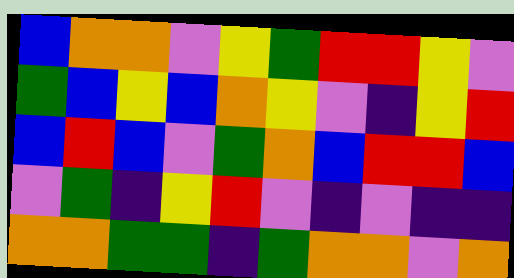[["blue", "orange", "orange", "violet", "yellow", "green", "red", "red", "yellow", "violet"], ["green", "blue", "yellow", "blue", "orange", "yellow", "violet", "indigo", "yellow", "red"], ["blue", "red", "blue", "violet", "green", "orange", "blue", "red", "red", "blue"], ["violet", "green", "indigo", "yellow", "red", "violet", "indigo", "violet", "indigo", "indigo"], ["orange", "orange", "green", "green", "indigo", "green", "orange", "orange", "violet", "orange"]]